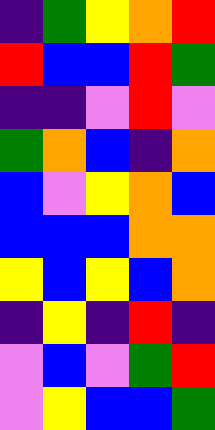[["indigo", "green", "yellow", "orange", "red"], ["red", "blue", "blue", "red", "green"], ["indigo", "indigo", "violet", "red", "violet"], ["green", "orange", "blue", "indigo", "orange"], ["blue", "violet", "yellow", "orange", "blue"], ["blue", "blue", "blue", "orange", "orange"], ["yellow", "blue", "yellow", "blue", "orange"], ["indigo", "yellow", "indigo", "red", "indigo"], ["violet", "blue", "violet", "green", "red"], ["violet", "yellow", "blue", "blue", "green"]]